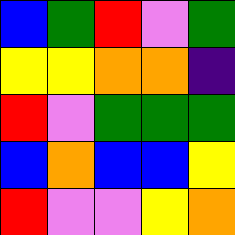[["blue", "green", "red", "violet", "green"], ["yellow", "yellow", "orange", "orange", "indigo"], ["red", "violet", "green", "green", "green"], ["blue", "orange", "blue", "blue", "yellow"], ["red", "violet", "violet", "yellow", "orange"]]